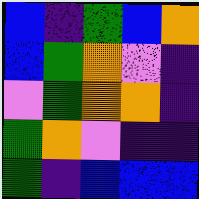[["blue", "indigo", "green", "blue", "orange"], ["blue", "green", "orange", "violet", "indigo"], ["violet", "green", "orange", "orange", "indigo"], ["green", "orange", "violet", "indigo", "indigo"], ["green", "indigo", "blue", "blue", "blue"]]